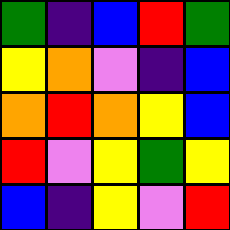[["green", "indigo", "blue", "red", "green"], ["yellow", "orange", "violet", "indigo", "blue"], ["orange", "red", "orange", "yellow", "blue"], ["red", "violet", "yellow", "green", "yellow"], ["blue", "indigo", "yellow", "violet", "red"]]